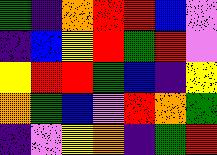[["green", "indigo", "orange", "red", "red", "blue", "violet"], ["indigo", "blue", "yellow", "red", "green", "red", "violet"], ["yellow", "red", "red", "green", "blue", "indigo", "yellow"], ["orange", "green", "blue", "violet", "red", "orange", "green"], ["indigo", "violet", "yellow", "orange", "indigo", "green", "red"]]